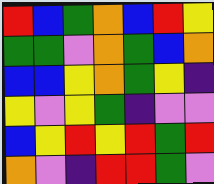[["red", "blue", "green", "orange", "blue", "red", "yellow"], ["green", "green", "violet", "orange", "green", "blue", "orange"], ["blue", "blue", "yellow", "orange", "green", "yellow", "indigo"], ["yellow", "violet", "yellow", "green", "indigo", "violet", "violet"], ["blue", "yellow", "red", "yellow", "red", "green", "red"], ["orange", "violet", "indigo", "red", "red", "green", "violet"]]